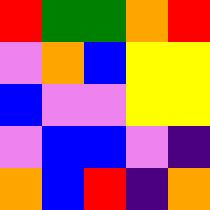[["red", "green", "green", "orange", "red"], ["violet", "orange", "blue", "yellow", "yellow"], ["blue", "violet", "violet", "yellow", "yellow"], ["violet", "blue", "blue", "violet", "indigo"], ["orange", "blue", "red", "indigo", "orange"]]